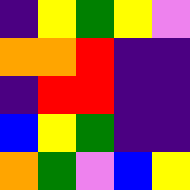[["indigo", "yellow", "green", "yellow", "violet"], ["orange", "orange", "red", "indigo", "indigo"], ["indigo", "red", "red", "indigo", "indigo"], ["blue", "yellow", "green", "indigo", "indigo"], ["orange", "green", "violet", "blue", "yellow"]]